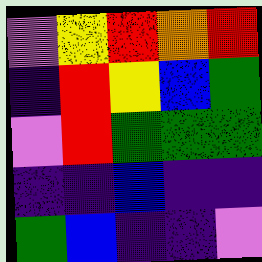[["violet", "yellow", "red", "orange", "red"], ["indigo", "red", "yellow", "blue", "green"], ["violet", "red", "green", "green", "green"], ["indigo", "indigo", "blue", "indigo", "indigo"], ["green", "blue", "indigo", "indigo", "violet"]]